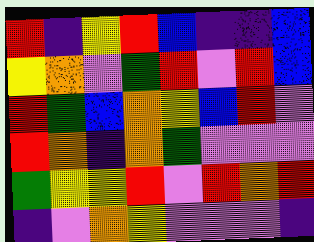[["red", "indigo", "yellow", "red", "blue", "indigo", "indigo", "blue"], ["yellow", "orange", "violet", "green", "red", "violet", "red", "blue"], ["red", "green", "blue", "orange", "yellow", "blue", "red", "violet"], ["red", "orange", "indigo", "orange", "green", "violet", "violet", "violet"], ["green", "yellow", "yellow", "red", "violet", "red", "orange", "red"], ["indigo", "violet", "orange", "yellow", "violet", "violet", "violet", "indigo"]]